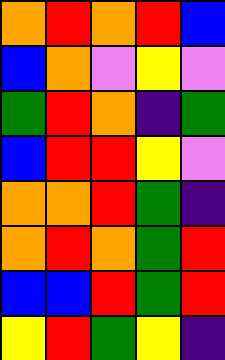[["orange", "red", "orange", "red", "blue"], ["blue", "orange", "violet", "yellow", "violet"], ["green", "red", "orange", "indigo", "green"], ["blue", "red", "red", "yellow", "violet"], ["orange", "orange", "red", "green", "indigo"], ["orange", "red", "orange", "green", "red"], ["blue", "blue", "red", "green", "red"], ["yellow", "red", "green", "yellow", "indigo"]]